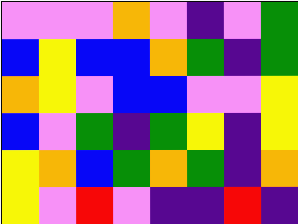[["violet", "violet", "violet", "orange", "violet", "indigo", "violet", "green"], ["blue", "yellow", "blue", "blue", "orange", "green", "indigo", "green"], ["orange", "yellow", "violet", "blue", "blue", "violet", "violet", "yellow"], ["blue", "violet", "green", "indigo", "green", "yellow", "indigo", "yellow"], ["yellow", "orange", "blue", "green", "orange", "green", "indigo", "orange"], ["yellow", "violet", "red", "violet", "indigo", "indigo", "red", "indigo"]]